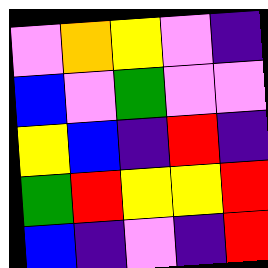[["violet", "orange", "yellow", "violet", "indigo"], ["blue", "violet", "green", "violet", "violet"], ["yellow", "blue", "indigo", "red", "indigo"], ["green", "red", "yellow", "yellow", "red"], ["blue", "indigo", "violet", "indigo", "red"]]